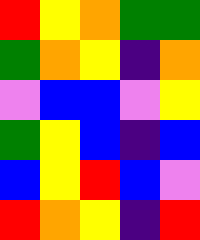[["red", "yellow", "orange", "green", "green"], ["green", "orange", "yellow", "indigo", "orange"], ["violet", "blue", "blue", "violet", "yellow"], ["green", "yellow", "blue", "indigo", "blue"], ["blue", "yellow", "red", "blue", "violet"], ["red", "orange", "yellow", "indigo", "red"]]